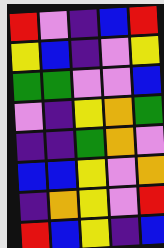[["red", "violet", "indigo", "blue", "red"], ["yellow", "blue", "indigo", "violet", "yellow"], ["green", "green", "violet", "violet", "blue"], ["violet", "indigo", "yellow", "orange", "green"], ["indigo", "indigo", "green", "orange", "violet"], ["blue", "blue", "yellow", "violet", "orange"], ["indigo", "orange", "yellow", "violet", "red"], ["red", "blue", "yellow", "indigo", "blue"]]